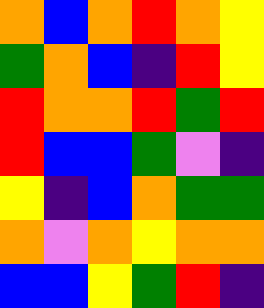[["orange", "blue", "orange", "red", "orange", "yellow"], ["green", "orange", "blue", "indigo", "red", "yellow"], ["red", "orange", "orange", "red", "green", "red"], ["red", "blue", "blue", "green", "violet", "indigo"], ["yellow", "indigo", "blue", "orange", "green", "green"], ["orange", "violet", "orange", "yellow", "orange", "orange"], ["blue", "blue", "yellow", "green", "red", "indigo"]]